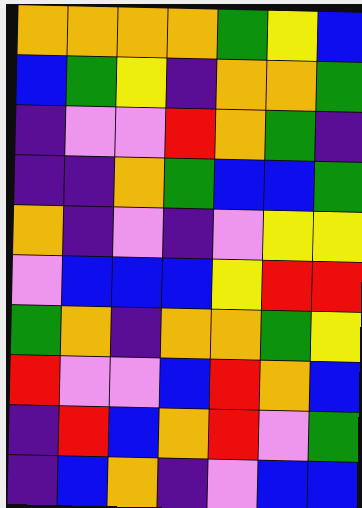[["orange", "orange", "orange", "orange", "green", "yellow", "blue"], ["blue", "green", "yellow", "indigo", "orange", "orange", "green"], ["indigo", "violet", "violet", "red", "orange", "green", "indigo"], ["indigo", "indigo", "orange", "green", "blue", "blue", "green"], ["orange", "indigo", "violet", "indigo", "violet", "yellow", "yellow"], ["violet", "blue", "blue", "blue", "yellow", "red", "red"], ["green", "orange", "indigo", "orange", "orange", "green", "yellow"], ["red", "violet", "violet", "blue", "red", "orange", "blue"], ["indigo", "red", "blue", "orange", "red", "violet", "green"], ["indigo", "blue", "orange", "indigo", "violet", "blue", "blue"]]